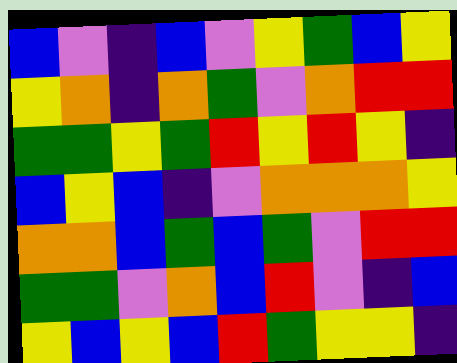[["blue", "violet", "indigo", "blue", "violet", "yellow", "green", "blue", "yellow"], ["yellow", "orange", "indigo", "orange", "green", "violet", "orange", "red", "red"], ["green", "green", "yellow", "green", "red", "yellow", "red", "yellow", "indigo"], ["blue", "yellow", "blue", "indigo", "violet", "orange", "orange", "orange", "yellow"], ["orange", "orange", "blue", "green", "blue", "green", "violet", "red", "red"], ["green", "green", "violet", "orange", "blue", "red", "violet", "indigo", "blue"], ["yellow", "blue", "yellow", "blue", "red", "green", "yellow", "yellow", "indigo"]]